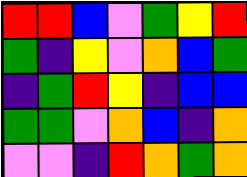[["red", "red", "blue", "violet", "green", "yellow", "red"], ["green", "indigo", "yellow", "violet", "orange", "blue", "green"], ["indigo", "green", "red", "yellow", "indigo", "blue", "blue"], ["green", "green", "violet", "orange", "blue", "indigo", "orange"], ["violet", "violet", "indigo", "red", "orange", "green", "orange"]]